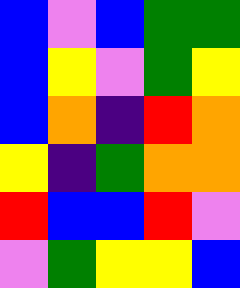[["blue", "violet", "blue", "green", "green"], ["blue", "yellow", "violet", "green", "yellow"], ["blue", "orange", "indigo", "red", "orange"], ["yellow", "indigo", "green", "orange", "orange"], ["red", "blue", "blue", "red", "violet"], ["violet", "green", "yellow", "yellow", "blue"]]